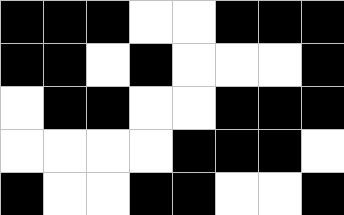[["black", "black", "black", "white", "white", "black", "black", "black"], ["black", "black", "white", "black", "white", "white", "white", "black"], ["white", "black", "black", "white", "white", "black", "black", "black"], ["white", "white", "white", "white", "black", "black", "black", "white"], ["black", "white", "white", "black", "black", "white", "white", "black"]]